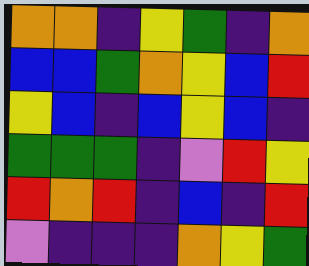[["orange", "orange", "indigo", "yellow", "green", "indigo", "orange"], ["blue", "blue", "green", "orange", "yellow", "blue", "red"], ["yellow", "blue", "indigo", "blue", "yellow", "blue", "indigo"], ["green", "green", "green", "indigo", "violet", "red", "yellow"], ["red", "orange", "red", "indigo", "blue", "indigo", "red"], ["violet", "indigo", "indigo", "indigo", "orange", "yellow", "green"]]